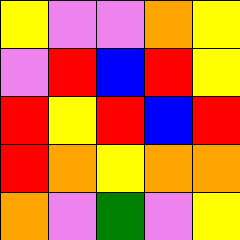[["yellow", "violet", "violet", "orange", "yellow"], ["violet", "red", "blue", "red", "yellow"], ["red", "yellow", "red", "blue", "red"], ["red", "orange", "yellow", "orange", "orange"], ["orange", "violet", "green", "violet", "yellow"]]